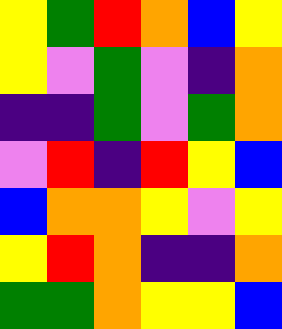[["yellow", "green", "red", "orange", "blue", "yellow"], ["yellow", "violet", "green", "violet", "indigo", "orange"], ["indigo", "indigo", "green", "violet", "green", "orange"], ["violet", "red", "indigo", "red", "yellow", "blue"], ["blue", "orange", "orange", "yellow", "violet", "yellow"], ["yellow", "red", "orange", "indigo", "indigo", "orange"], ["green", "green", "orange", "yellow", "yellow", "blue"]]